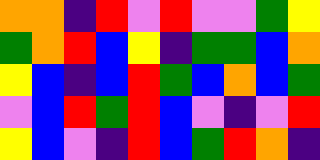[["orange", "orange", "indigo", "red", "violet", "red", "violet", "violet", "green", "yellow"], ["green", "orange", "red", "blue", "yellow", "indigo", "green", "green", "blue", "orange"], ["yellow", "blue", "indigo", "blue", "red", "green", "blue", "orange", "blue", "green"], ["violet", "blue", "red", "green", "red", "blue", "violet", "indigo", "violet", "red"], ["yellow", "blue", "violet", "indigo", "red", "blue", "green", "red", "orange", "indigo"]]